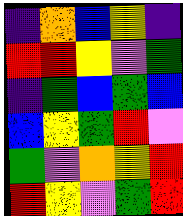[["indigo", "orange", "blue", "yellow", "indigo"], ["red", "red", "yellow", "violet", "green"], ["indigo", "green", "blue", "green", "blue"], ["blue", "yellow", "green", "red", "violet"], ["green", "violet", "orange", "yellow", "red"], ["red", "yellow", "violet", "green", "red"]]